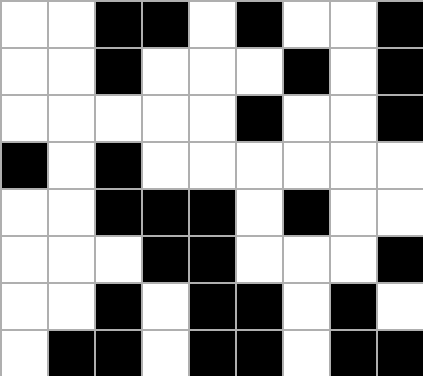[["white", "white", "black", "black", "white", "black", "white", "white", "black"], ["white", "white", "black", "white", "white", "white", "black", "white", "black"], ["white", "white", "white", "white", "white", "black", "white", "white", "black"], ["black", "white", "black", "white", "white", "white", "white", "white", "white"], ["white", "white", "black", "black", "black", "white", "black", "white", "white"], ["white", "white", "white", "black", "black", "white", "white", "white", "black"], ["white", "white", "black", "white", "black", "black", "white", "black", "white"], ["white", "black", "black", "white", "black", "black", "white", "black", "black"]]